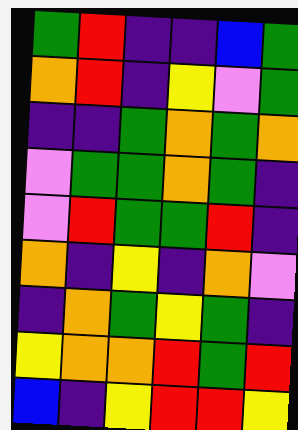[["green", "red", "indigo", "indigo", "blue", "green"], ["orange", "red", "indigo", "yellow", "violet", "green"], ["indigo", "indigo", "green", "orange", "green", "orange"], ["violet", "green", "green", "orange", "green", "indigo"], ["violet", "red", "green", "green", "red", "indigo"], ["orange", "indigo", "yellow", "indigo", "orange", "violet"], ["indigo", "orange", "green", "yellow", "green", "indigo"], ["yellow", "orange", "orange", "red", "green", "red"], ["blue", "indigo", "yellow", "red", "red", "yellow"]]